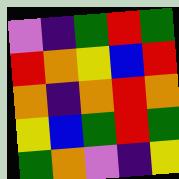[["violet", "indigo", "green", "red", "green"], ["red", "orange", "yellow", "blue", "red"], ["orange", "indigo", "orange", "red", "orange"], ["yellow", "blue", "green", "red", "green"], ["green", "orange", "violet", "indigo", "yellow"]]